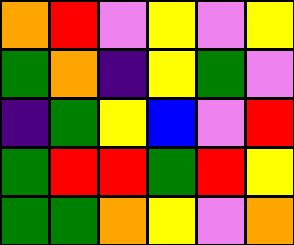[["orange", "red", "violet", "yellow", "violet", "yellow"], ["green", "orange", "indigo", "yellow", "green", "violet"], ["indigo", "green", "yellow", "blue", "violet", "red"], ["green", "red", "red", "green", "red", "yellow"], ["green", "green", "orange", "yellow", "violet", "orange"]]